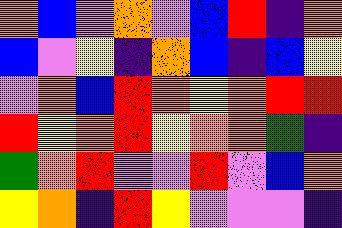[["orange", "blue", "violet", "orange", "violet", "blue", "red", "indigo", "orange"], ["blue", "violet", "yellow", "indigo", "orange", "blue", "indigo", "blue", "yellow"], ["violet", "orange", "blue", "red", "orange", "yellow", "orange", "red", "red"], ["red", "yellow", "orange", "red", "yellow", "orange", "orange", "green", "indigo"], ["green", "orange", "red", "violet", "violet", "red", "violet", "blue", "orange"], ["yellow", "orange", "indigo", "red", "yellow", "violet", "violet", "violet", "indigo"]]